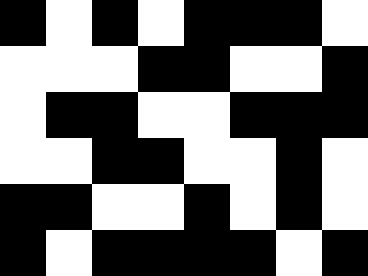[["black", "white", "black", "white", "black", "black", "black", "white"], ["white", "white", "white", "black", "black", "white", "white", "black"], ["white", "black", "black", "white", "white", "black", "black", "black"], ["white", "white", "black", "black", "white", "white", "black", "white"], ["black", "black", "white", "white", "black", "white", "black", "white"], ["black", "white", "black", "black", "black", "black", "white", "black"]]